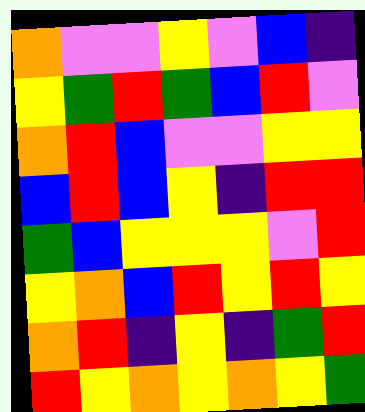[["orange", "violet", "violet", "yellow", "violet", "blue", "indigo"], ["yellow", "green", "red", "green", "blue", "red", "violet"], ["orange", "red", "blue", "violet", "violet", "yellow", "yellow"], ["blue", "red", "blue", "yellow", "indigo", "red", "red"], ["green", "blue", "yellow", "yellow", "yellow", "violet", "red"], ["yellow", "orange", "blue", "red", "yellow", "red", "yellow"], ["orange", "red", "indigo", "yellow", "indigo", "green", "red"], ["red", "yellow", "orange", "yellow", "orange", "yellow", "green"]]